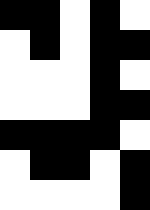[["black", "black", "white", "black", "white"], ["white", "black", "white", "black", "black"], ["white", "white", "white", "black", "white"], ["white", "white", "white", "black", "black"], ["black", "black", "black", "black", "white"], ["white", "black", "black", "white", "black"], ["white", "white", "white", "white", "black"]]